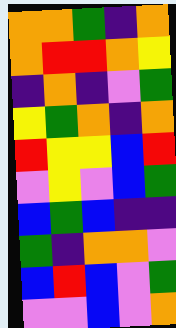[["orange", "orange", "green", "indigo", "orange"], ["orange", "red", "red", "orange", "yellow"], ["indigo", "orange", "indigo", "violet", "green"], ["yellow", "green", "orange", "indigo", "orange"], ["red", "yellow", "yellow", "blue", "red"], ["violet", "yellow", "violet", "blue", "green"], ["blue", "green", "blue", "indigo", "indigo"], ["green", "indigo", "orange", "orange", "violet"], ["blue", "red", "blue", "violet", "green"], ["violet", "violet", "blue", "violet", "orange"]]